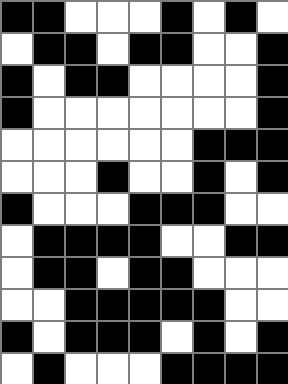[["black", "black", "white", "white", "white", "black", "white", "black", "white"], ["white", "black", "black", "white", "black", "black", "white", "white", "black"], ["black", "white", "black", "black", "white", "white", "white", "white", "black"], ["black", "white", "white", "white", "white", "white", "white", "white", "black"], ["white", "white", "white", "white", "white", "white", "black", "black", "black"], ["white", "white", "white", "black", "white", "white", "black", "white", "black"], ["black", "white", "white", "white", "black", "black", "black", "white", "white"], ["white", "black", "black", "black", "black", "white", "white", "black", "black"], ["white", "black", "black", "white", "black", "black", "white", "white", "white"], ["white", "white", "black", "black", "black", "black", "black", "white", "white"], ["black", "white", "black", "black", "black", "white", "black", "white", "black"], ["white", "black", "white", "white", "white", "black", "black", "black", "black"]]